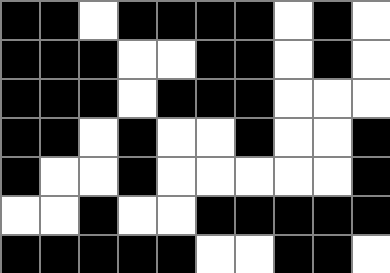[["black", "black", "white", "black", "black", "black", "black", "white", "black", "white"], ["black", "black", "black", "white", "white", "black", "black", "white", "black", "white"], ["black", "black", "black", "white", "black", "black", "black", "white", "white", "white"], ["black", "black", "white", "black", "white", "white", "black", "white", "white", "black"], ["black", "white", "white", "black", "white", "white", "white", "white", "white", "black"], ["white", "white", "black", "white", "white", "black", "black", "black", "black", "black"], ["black", "black", "black", "black", "black", "white", "white", "black", "black", "white"]]